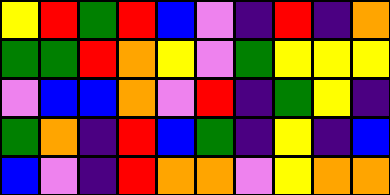[["yellow", "red", "green", "red", "blue", "violet", "indigo", "red", "indigo", "orange"], ["green", "green", "red", "orange", "yellow", "violet", "green", "yellow", "yellow", "yellow"], ["violet", "blue", "blue", "orange", "violet", "red", "indigo", "green", "yellow", "indigo"], ["green", "orange", "indigo", "red", "blue", "green", "indigo", "yellow", "indigo", "blue"], ["blue", "violet", "indigo", "red", "orange", "orange", "violet", "yellow", "orange", "orange"]]